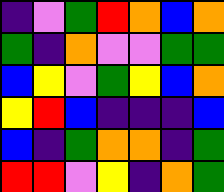[["indigo", "violet", "green", "red", "orange", "blue", "orange"], ["green", "indigo", "orange", "violet", "violet", "green", "green"], ["blue", "yellow", "violet", "green", "yellow", "blue", "orange"], ["yellow", "red", "blue", "indigo", "indigo", "indigo", "blue"], ["blue", "indigo", "green", "orange", "orange", "indigo", "green"], ["red", "red", "violet", "yellow", "indigo", "orange", "green"]]